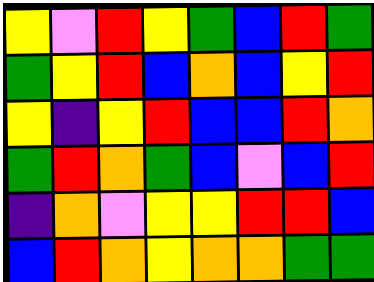[["yellow", "violet", "red", "yellow", "green", "blue", "red", "green"], ["green", "yellow", "red", "blue", "orange", "blue", "yellow", "red"], ["yellow", "indigo", "yellow", "red", "blue", "blue", "red", "orange"], ["green", "red", "orange", "green", "blue", "violet", "blue", "red"], ["indigo", "orange", "violet", "yellow", "yellow", "red", "red", "blue"], ["blue", "red", "orange", "yellow", "orange", "orange", "green", "green"]]